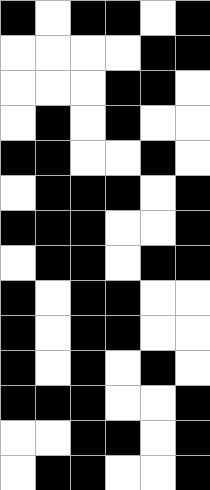[["black", "white", "black", "black", "white", "black"], ["white", "white", "white", "white", "black", "black"], ["white", "white", "white", "black", "black", "white"], ["white", "black", "white", "black", "white", "white"], ["black", "black", "white", "white", "black", "white"], ["white", "black", "black", "black", "white", "black"], ["black", "black", "black", "white", "white", "black"], ["white", "black", "black", "white", "black", "black"], ["black", "white", "black", "black", "white", "white"], ["black", "white", "black", "black", "white", "white"], ["black", "white", "black", "white", "black", "white"], ["black", "black", "black", "white", "white", "black"], ["white", "white", "black", "black", "white", "black"], ["white", "black", "black", "white", "white", "black"]]